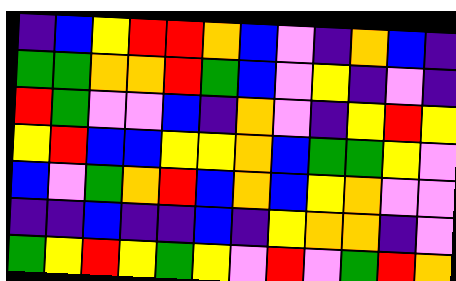[["indigo", "blue", "yellow", "red", "red", "orange", "blue", "violet", "indigo", "orange", "blue", "indigo"], ["green", "green", "orange", "orange", "red", "green", "blue", "violet", "yellow", "indigo", "violet", "indigo"], ["red", "green", "violet", "violet", "blue", "indigo", "orange", "violet", "indigo", "yellow", "red", "yellow"], ["yellow", "red", "blue", "blue", "yellow", "yellow", "orange", "blue", "green", "green", "yellow", "violet"], ["blue", "violet", "green", "orange", "red", "blue", "orange", "blue", "yellow", "orange", "violet", "violet"], ["indigo", "indigo", "blue", "indigo", "indigo", "blue", "indigo", "yellow", "orange", "orange", "indigo", "violet"], ["green", "yellow", "red", "yellow", "green", "yellow", "violet", "red", "violet", "green", "red", "orange"]]